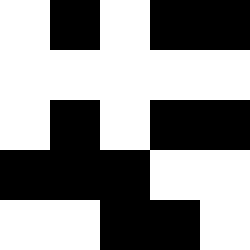[["white", "black", "white", "black", "black"], ["white", "white", "white", "white", "white"], ["white", "black", "white", "black", "black"], ["black", "black", "black", "white", "white"], ["white", "white", "black", "black", "white"]]